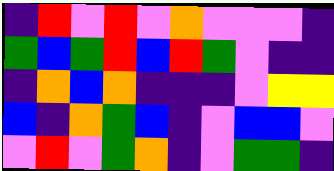[["indigo", "red", "violet", "red", "violet", "orange", "violet", "violet", "violet", "indigo"], ["green", "blue", "green", "red", "blue", "red", "green", "violet", "indigo", "indigo"], ["indigo", "orange", "blue", "orange", "indigo", "indigo", "indigo", "violet", "yellow", "yellow"], ["blue", "indigo", "orange", "green", "blue", "indigo", "violet", "blue", "blue", "violet"], ["violet", "red", "violet", "green", "orange", "indigo", "violet", "green", "green", "indigo"]]